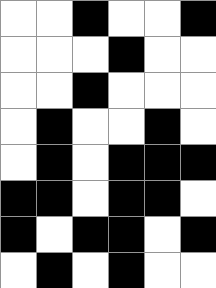[["white", "white", "black", "white", "white", "black"], ["white", "white", "white", "black", "white", "white"], ["white", "white", "black", "white", "white", "white"], ["white", "black", "white", "white", "black", "white"], ["white", "black", "white", "black", "black", "black"], ["black", "black", "white", "black", "black", "white"], ["black", "white", "black", "black", "white", "black"], ["white", "black", "white", "black", "white", "white"]]